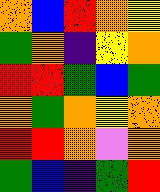[["orange", "blue", "red", "orange", "yellow"], ["green", "orange", "indigo", "yellow", "orange"], ["red", "red", "green", "blue", "green"], ["orange", "green", "orange", "yellow", "orange"], ["red", "red", "orange", "violet", "orange"], ["green", "blue", "indigo", "green", "red"]]